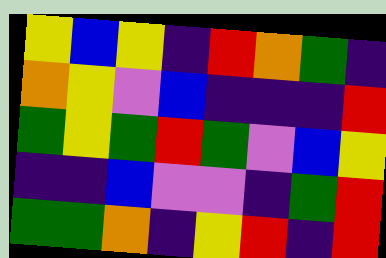[["yellow", "blue", "yellow", "indigo", "red", "orange", "green", "indigo"], ["orange", "yellow", "violet", "blue", "indigo", "indigo", "indigo", "red"], ["green", "yellow", "green", "red", "green", "violet", "blue", "yellow"], ["indigo", "indigo", "blue", "violet", "violet", "indigo", "green", "red"], ["green", "green", "orange", "indigo", "yellow", "red", "indigo", "red"]]